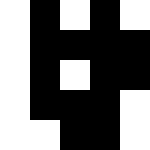[["white", "black", "white", "black", "white"], ["white", "black", "black", "black", "black"], ["white", "black", "white", "black", "black"], ["white", "black", "black", "black", "white"], ["white", "white", "black", "black", "white"]]